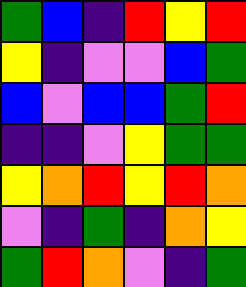[["green", "blue", "indigo", "red", "yellow", "red"], ["yellow", "indigo", "violet", "violet", "blue", "green"], ["blue", "violet", "blue", "blue", "green", "red"], ["indigo", "indigo", "violet", "yellow", "green", "green"], ["yellow", "orange", "red", "yellow", "red", "orange"], ["violet", "indigo", "green", "indigo", "orange", "yellow"], ["green", "red", "orange", "violet", "indigo", "green"]]